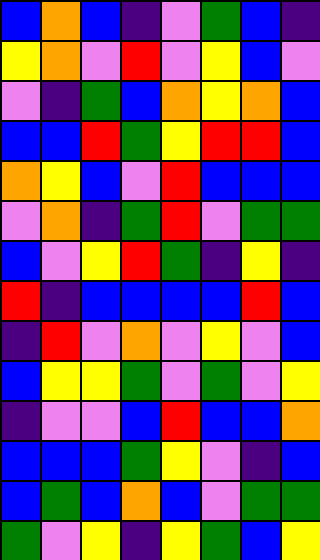[["blue", "orange", "blue", "indigo", "violet", "green", "blue", "indigo"], ["yellow", "orange", "violet", "red", "violet", "yellow", "blue", "violet"], ["violet", "indigo", "green", "blue", "orange", "yellow", "orange", "blue"], ["blue", "blue", "red", "green", "yellow", "red", "red", "blue"], ["orange", "yellow", "blue", "violet", "red", "blue", "blue", "blue"], ["violet", "orange", "indigo", "green", "red", "violet", "green", "green"], ["blue", "violet", "yellow", "red", "green", "indigo", "yellow", "indigo"], ["red", "indigo", "blue", "blue", "blue", "blue", "red", "blue"], ["indigo", "red", "violet", "orange", "violet", "yellow", "violet", "blue"], ["blue", "yellow", "yellow", "green", "violet", "green", "violet", "yellow"], ["indigo", "violet", "violet", "blue", "red", "blue", "blue", "orange"], ["blue", "blue", "blue", "green", "yellow", "violet", "indigo", "blue"], ["blue", "green", "blue", "orange", "blue", "violet", "green", "green"], ["green", "violet", "yellow", "indigo", "yellow", "green", "blue", "yellow"]]